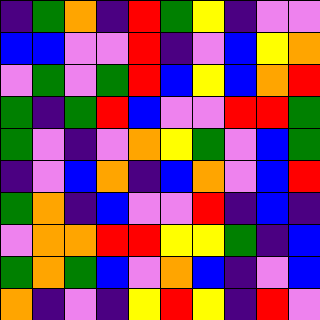[["indigo", "green", "orange", "indigo", "red", "green", "yellow", "indigo", "violet", "violet"], ["blue", "blue", "violet", "violet", "red", "indigo", "violet", "blue", "yellow", "orange"], ["violet", "green", "violet", "green", "red", "blue", "yellow", "blue", "orange", "red"], ["green", "indigo", "green", "red", "blue", "violet", "violet", "red", "red", "green"], ["green", "violet", "indigo", "violet", "orange", "yellow", "green", "violet", "blue", "green"], ["indigo", "violet", "blue", "orange", "indigo", "blue", "orange", "violet", "blue", "red"], ["green", "orange", "indigo", "blue", "violet", "violet", "red", "indigo", "blue", "indigo"], ["violet", "orange", "orange", "red", "red", "yellow", "yellow", "green", "indigo", "blue"], ["green", "orange", "green", "blue", "violet", "orange", "blue", "indigo", "violet", "blue"], ["orange", "indigo", "violet", "indigo", "yellow", "red", "yellow", "indigo", "red", "violet"]]